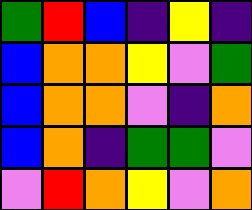[["green", "red", "blue", "indigo", "yellow", "indigo"], ["blue", "orange", "orange", "yellow", "violet", "green"], ["blue", "orange", "orange", "violet", "indigo", "orange"], ["blue", "orange", "indigo", "green", "green", "violet"], ["violet", "red", "orange", "yellow", "violet", "orange"]]